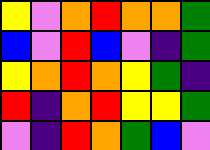[["yellow", "violet", "orange", "red", "orange", "orange", "green"], ["blue", "violet", "red", "blue", "violet", "indigo", "green"], ["yellow", "orange", "red", "orange", "yellow", "green", "indigo"], ["red", "indigo", "orange", "red", "yellow", "yellow", "green"], ["violet", "indigo", "red", "orange", "green", "blue", "violet"]]